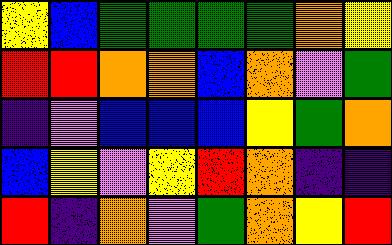[["yellow", "blue", "green", "green", "green", "green", "orange", "yellow"], ["red", "red", "orange", "orange", "blue", "orange", "violet", "green"], ["indigo", "violet", "blue", "blue", "blue", "yellow", "green", "orange"], ["blue", "yellow", "violet", "yellow", "red", "orange", "indigo", "indigo"], ["red", "indigo", "orange", "violet", "green", "orange", "yellow", "red"]]